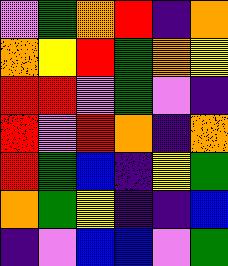[["violet", "green", "orange", "red", "indigo", "orange"], ["orange", "yellow", "red", "green", "orange", "yellow"], ["red", "red", "violet", "green", "violet", "indigo"], ["red", "violet", "red", "orange", "indigo", "orange"], ["red", "green", "blue", "indigo", "yellow", "green"], ["orange", "green", "yellow", "indigo", "indigo", "blue"], ["indigo", "violet", "blue", "blue", "violet", "green"]]